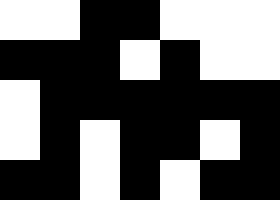[["white", "white", "black", "black", "white", "white", "white"], ["black", "black", "black", "white", "black", "white", "white"], ["white", "black", "black", "black", "black", "black", "black"], ["white", "black", "white", "black", "black", "white", "black"], ["black", "black", "white", "black", "white", "black", "black"]]